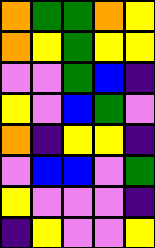[["orange", "green", "green", "orange", "yellow"], ["orange", "yellow", "green", "yellow", "yellow"], ["violet", "violet", "green", "blue", "indigo"], ["yellow", "violet", "blue", "green", "violet"], ["orange", "indigo", "yellow", "yellow", "indigo"], ["violet", "blue", "blue", "violet", "green"], ["yellow", "violet", "violet", "violet", "indigo"], ["indigo", "yellow", "violet", "violet", "yellow"]]